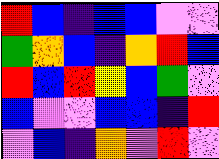[["red", "blue", "indigo", "blue", "blue", "violet", "violet"], ["green", "orange", "blue", "indigo", "orange", "red", "blue"], ["red", "blue", "red", "yellow", "blue", "green", "violet"], ["blue", "violet", "violet", "blue", "blue", "indigo", "red"], ["violet", "blue", "indigo", "orange", "violet", "red", "violet"]]